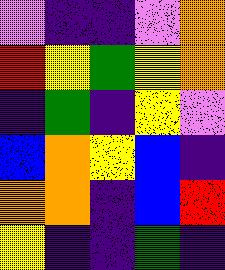[["violet", "indigo", "indigo", "violet", "orange"], ["red", "yellow", "green", "yellow", "orange"], ["indigo", "green", "indigo", "yellow", "violet"], ["blue", "orange", "yellow", "blue", "indigo"], ["orange", "orange", "indigo", "blue", "red"], ["yellow", "indigo", "indigo", "green", "indigo"]]